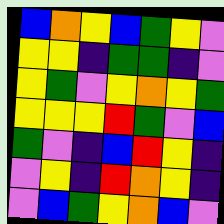[["blue", "orange", "yellow", "blue", "green", "yellow", "violet"], ["yellow", "yellow", "indigo", "green", "green", "indigo", "violet"], ["yellow", "green", "violet", "yellow", "orange", "yellow", "green"], ["yellow", "yellow", "yellow", "red", "green", "violet", "blue"], ["green", "violet", "indigo", "blue", "red", "yellow", "indigo"], ["violet", "yellow", "indigo", "red", "orange", "yellow", "indigo"], ["violet", "blue", "green", "yellow", "orange", "blue", "violet"]]